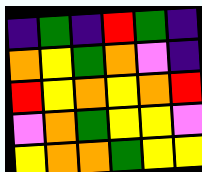[["indigo", "green", "indigo", "red", "green", "indigo"], ["orange", "yellow", "green", "orange", "violet", "indigo"], ["red", "yellow", "orange", "yellow", "orange", "red"], ["violet", "orange", "green", "yellow", "yellow", "violet"], ["yellow", "orange", "orange", "green", "yellow", "yellow"]]